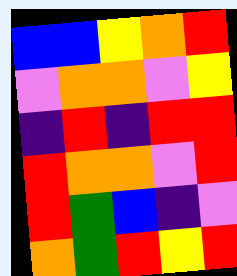[["blue", "blue", "yellow", "orange", "red"], ["violet", "orange", "orange", "violet", "yellow"], ["indigo", "red", "indigo", "red", "red"], ["red", "orange", "orange", "violet", "red"], ["red", "green", "blue", "indigo", "violet"], ["orange", "green", "red", "yellow", "red"]]